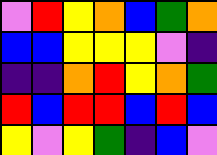[["violet", "red", "yellow", "orange", "blue", "green", "orange"], ["blue", "blue", "yellow", "yellow", "yellow", "violet", "indigo"], ["indigo", "indigo", "orange", "red", "yellow", "orange", "green"], ["red", "blue", "red", "red", "blue", "red", "blue"], ["yellow", "violet", "yellow", "green", "indigo", "blue", "violet"]]